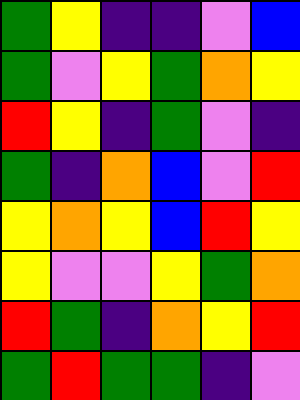[["green", "yellow", "indigo", "indigo", "violet", "blue"], ["green", "violet", "yellow", "green", "orange", "yellow"], ["red", "yellow", "indigo", "green", "violet", "indigo"], ["green", "indigo", "orange", "blue", "violet", "red"], ["yellow", "orange", "yellow", "blue", "red", "yellow"], ["yellow", "violet", "violet", "yellow", "green", "orange"], ["red", "green", "indigo", "orange", "yellow", "red"], ["green", "red", "green", "green", "indigo", "violet"]]